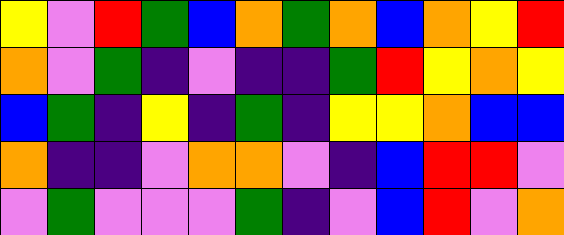[["yellow", "violet", "red", "green", "blue", "orange", "green", "orange", "blue", "orange", "yellow", "red"], ["orange", "violet", "green", "indigo", "violet", "indigo", "indigo", "green", "red", "yellow", "orange", "yellow"], ["blue", "green", "indigo", "yellow", "indigo", "green", "indigo", "yellow", "yellow", "orange", "blue", "blue"], ["orange", "indigo", "indigo", "violet", "orange", "orange", "violet", "indigo", "blue", "red", "red", "violet"], ["violet", "green", "violet", "violet", "violet", "green", "indigo", "violet", "blue", "red", "violet", "orange"]]